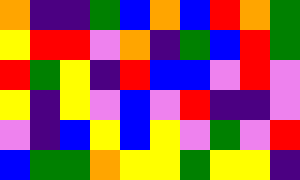[["orange", "indigo", "indigo", "green", "blue", "orange", "blue", "red", "orange", "green"], ["yellow", "red", "red", "violet", "orange", "indigo", "green", "blue", "red", "green"], ["red", "green", "yellow", "indigo", "red", "blue", "blue", "violet", "red", "violet"], ["yellow", "indigo", "yellow", "violet", "blue", "violet", "red", "indigo", "indigo", "violet"], ["violet", "indigo", "blue", "yellow", "blue", "yellow", "violet", "green", "violet", "red"], ["blue", "green", "green", "orange", "yellow", "yellow", "green", "yellow", "yellow", "indigo"]]